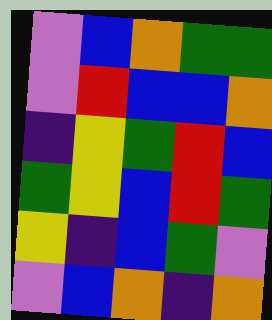[["violet", "blue", "orange", "green", "green"], ["violet", "red", "blue", "blue", "orange"], ["indigo", "yellow", "green", "red", "blue"], ["green", "yellow", "blue", "red", "green"], ["yellow", "indigo", "blue", "green", "violet"], ["violet", "blue", "orange", "indigo", "orange"]]